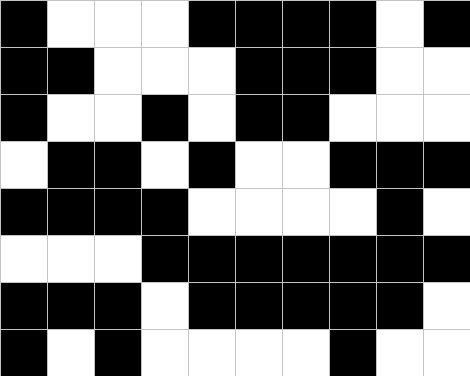[["black", "white", "white", "white", "black", "black", "black", "black", "white", "black"], ["black", "black", "white", "white", "white", "black", "black", "black", "white", "white"], ["black", "white", "white", "black", "white", "black", "black", "white", "white", "white"], ["white", "black", "black", "white", "black", "white", "white", "black", "black", "black"], ["black", "black", "black", "black", "white", "white", "white", "white", "black", "white"], ["white", "white", "white", "black", "black", "black", "black", "black", "black", "black"], ["black", "black", "black", "white", "black", "black", "black", "black", "black", "white"], ["black", "white", "black", "white", "white", "white", "white", "black", "white", "white"]]